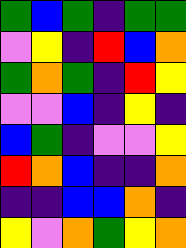[["green", "blue", "green", "indigo", "green", "green"], ["violet", "yellow", "indigo", "red", "blue", "orange"], ["green", "orange", "green", "indigo", "red", "yellow"], ["violet", "violet", "blue", "indigo", "yellow", "indigo"], ["blue", "green", "indigo", "violet", "violet", "yellow"], ["red", "orange", "blue", "indigo", "indigo", "orange"], ["indigo", "indigo", "blue", "blue", "orange", "indigo"], ["yellow", "violet", "orange", "green", "yellow", "orange"]]